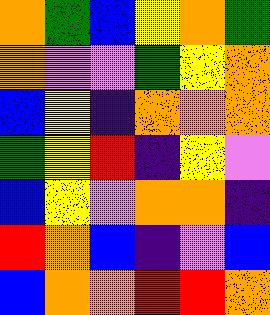[["orange", "green", "blue", "yellow", "orange", "green"], ["orange", "violet", "violet", "green", "yellow", "orange"], ["blue", "yellow", "indigo", "orange", "orange", "orange"], ["green", "yellow", "red", "indigo", "yellow", "violet"], ["blue", "yellow", "violet", "orange", "orange", "indigo"], ["red", "orange", "blue", "indigo", "violet", "blue"], ["blue", "orange", "orange", "red", "red", "orange"]]